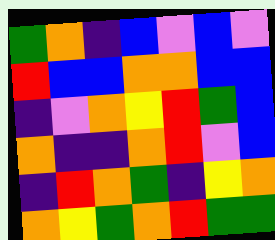[["green", "orange", "indigo", "blue", "violet", "blue", "violet"], ["red", "blue", "blue", "orange", "orange", "blue", "blue"], ["indigo", "violet", "orange", "yellow", "red", "green", "blue"], ["orange", "indigo", "indigo", "orange", "red", "violet", "blue"], ["indigo", "red", "orange", "green", "indigo", "yellow", "orange"], ["orange", "yellow", "green", "orange", "red", "green", "green"]]